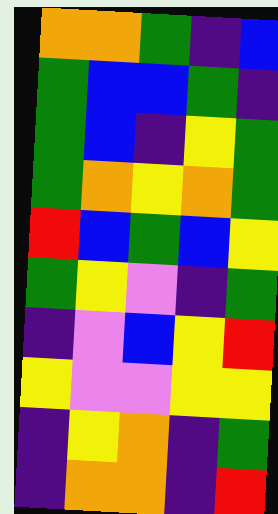[["orange", "orange", "green", "indigo", "blue"], ["green", "blue", "blue", "green", "indigo"], ["green", "blue", "indigo", "yellow", "green"], ["green", "orange", "yellow", "orange", "green"], ["red", "blue", "green", "blue", "yellow"], ["green", "yellow", "violet", "indigo", "green"], ["indigo", "violet", "blue", "yellow", "red"], ["yellow", "violet", "violet", "yellow", "yellow"], ["indigo", "yellow", "orange", "indigo", "green"], ["indigo", "orange", "orange", "indigo", "red"]]